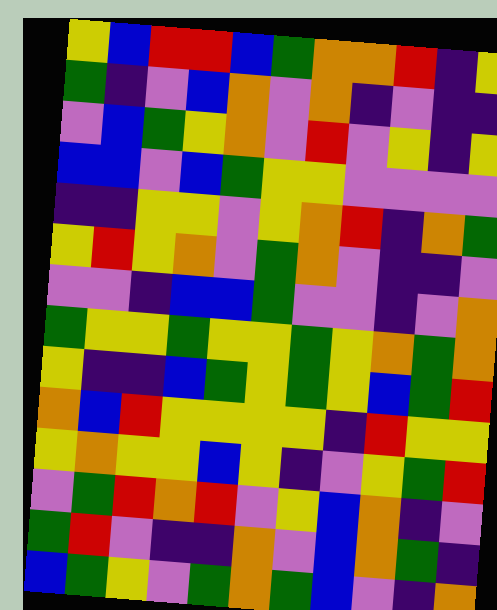[["yellow", "blue", "red", "red", "blue", "green", "orange", "orange", "red", "indigo", "yellow"], ["green", "indigo", "violet", "blue", "orange", "violet", "orange", "indigo", "violet", "indigo", "indigo"], ["violet", "blue", "green", "yellow", "orange", "violet", "red", "violet", "yellow", "indigo", "yellow"], ["blue", "blue", "violet", "blue", "green", "yellow", "yellow", "violet", "violet", "violet", "violet"], ["indigo", "indigo", "yellow", "yellow", "violet", "yellow", "orange", "red", "indigo", "orange", "green"], ["yellow", "red", "yellow", "orange", "violet", "green", "orange", "violet", "indigo", "indigo", "violet"], ["violet", "violet", "indigo", "blue", "blue", "green", "violet", "violet", "indigo", "violet", "orange"], ["green", "yellow", "yellow", "green", "yellow", "yellow", "green", "yellow", "orange", "green", "orange"], ["yellow", "indigo", "indigo", "blue", "green", "yellow", "green", "yellow", "blue", "green", "red"], ["orange", "blue", "red", "yellow", "yellow", "yellow", "yellow", "indigo", "red", "yellow", "yellow"], ["yellow", "orange", "yellow", "yellow", "blue", "yellow", "indigo", "violet", "yellow", "green", "red"], ["violet", "green", "red", "orange", "red", "violet", "yellow", "blue", "orange", "indigo", "violet"], ["green", "red", "violet", "indigo", "indigo", "orange", "violet", "blue", "orange", "green", "indigo"], ["blue", "green", "yellow", "violet", "green", "orange", "green", "blue", "violet", "indigo", "orange"]]